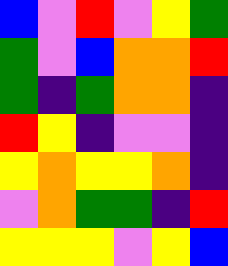[["blue", "violet", "red", "violet", "yellow", "green"], ["green", "violet", "blue", "orange", "orange", "red"], ["green", "indigo", "green", "orange", "orange", "indigo"], ["red", "yellow", "indigo", "violet", "violet", "indigo"], ["yellow", "orange", "yellow", "yellow", "orange", "indigo"], ["violet", "orange", "green", "green", "indigo", "red"], ["yellow", "yellow", "yellow", "violet", "yellow", "blue"]]